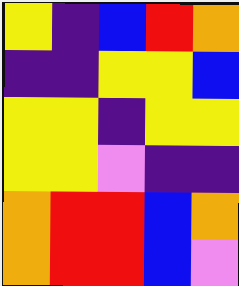[["yellow", "indigo", "blue", "red", "orange"], ["indigo", "indigo", "yellow", "yellow", "blue"], ["yellow", "yellow", "indigo", "yellow", "yellow"], ["yellow", "yellow", "violet", "indigo", "indigo"], ["orange", "red", "red", "blue", "orange"], ["orange", "red", "red", "blue", "violet"]]